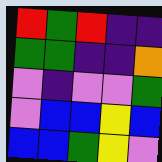[["red", "green", "red", "indigo", "indigo"], ["green", "green", "indigo", "indigo", "orange"], ["violet", "indigo", "violet", "violet", "green"], ["violet", "blue", "blue", "yellow", "blue"], ["blue", "blue", "green", "yellow", "violet"]]